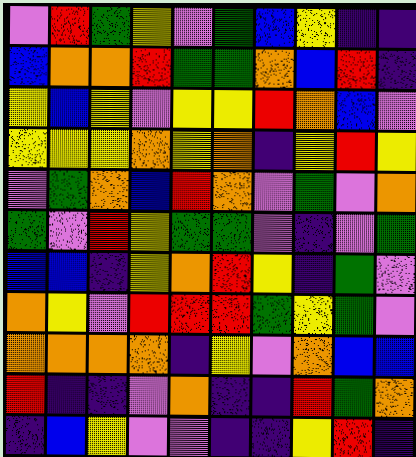[["violet", "red", "green", "yellow", "violet", "green", "blue", "yellow", "indigo", "indigo"], ["blue", "orange", "orange", "red", "green", "green", "orange", "blue", "red", "indigo"], ["yellow", "blue", "yellow", "violet", "yellow", "yellow", "red", "orange", "blue", "violet"], ["yellow", "yellow", "yellow", "orange", "yellow", "orange", "indigo", "yellow", "red", "yellow"], ["violet", "green", "orange", "blue", "red", "orange", "violet", "green", "violet", "orange"], ["green", "violet", "red", "yellow", "green", "green", "violet", "indigo", "violet", "green"], ["blue", "blue", "indigo", "yellow", "orange", "red", "yellow", "indigo", "green", "violet"], ["orange", "yellow", "violet", "red", "red", "red", "green", "yellow", "green", "violet"], ["orange", "orange", "orange", "orange", "indigo", "yellow", "violet", "orange", "blue", "blue"], ["red", "indigo", "indigo", "violet", "orange", "indigo", "indigo", "red", "green", "orange"], ["indigo", "blue", "yellow", "violet", "violet", "indigo", "indigo", "yellow", "red", "indigo"]]